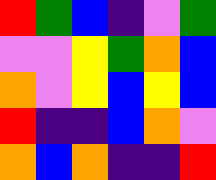[["red", "green", "blue", "indigo", "violet", "green"], ["violet", "violet", "yellow", "green", "orange", "blue"], ["orange", "violet", "yellow", "blue", "yellow", "blue"], ["red", "indigo", "indigo", "blue", "orange", "violet"], ["orange", "blue", "orange", "indigo", "indigo", "red"]]